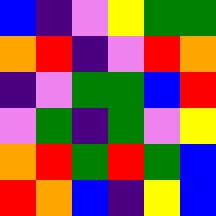[["blue", "indigo", "violet", "yellow", "green", "green"], ["orange", "red", "indigo", "violet", "red", "orange"], ["indigo", "violet", "green", "green", "blue", "red"], ["violet", "green", "indigo", "green", "violet", "yellow"], ["orange", "red", "green", "red", "green", "blue"], ["red", "orange", "blue", "indigo", "yellow", "blue"]]